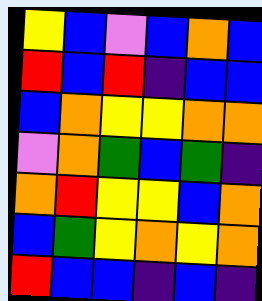[["yellow", "blue", "violet", "blue", "orange", "blue"], ["red", "blue", "red", "indigo", "blue", "blue"], ["blue", "orange", "yellow", "yellow", "orange", "orange"], ["violet", "orange", "green", "blue", "green", "indigo"], ["orange", "red", "yellow", "yellow", "blue", "orange"], ["blue", "green", "yellow", "orange", "yellow", "orange"], ["red", "blue", "blue", "indigo", "blue", "indigo"]]